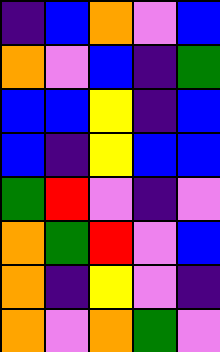[["indigo", "blue", "orange", "violet", "blue"], ["orange", "violet", "blue", "indigo", "green"], ["blue", "blue", "yellow", "indigo", "blue"], ["blue", "indigo", "yellow", "blue", "blue"], ["green", "red", "violet", "indigo", "violet"], ["orange", "green", "red", "violet", "blue"], ["orange", "indigo", "yellow", "violet", "indigo"], ["orange", "violet", "orange", "green", "violet"]]